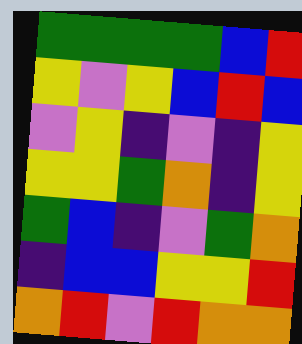[["green", "green", "green", "green", "blue", "red"], ["yellow", "violet", "yellow", "blue", "red", "blue"], ["violet", "yellow", "indigo", "violet", "indigo", "yellow"], ["yellow", "yellow", "green", "orange", "indigo", "yellow"], ["green", "blue", "indigo", "violet", "green", "orange"], ["indigo", "blue", "blue", "yellow", "yellow", "red"], ["orange", "red", "violet", "red", "orange", "orange"]]